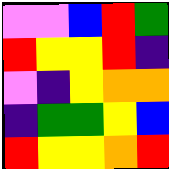[["violet", "violet", "blue", "red", "green"], ["red", "yellow", "yellow", "red", "indigo"], ["violet", "indigo", "yellow", "orange", "orange"], ["indigo", "green", "green", "yellow", "blue"], ["red", "yellow", "yellow", "orange", "red"]]